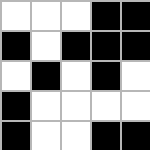[["white", "white", "white", "black", "black"], ["black", "white", "black", "black", "black"], ["white", "black", "white", "black", "white"], ["black", "white", "white", "white", "white"], ["black", "white", "white", "black", "black"]]